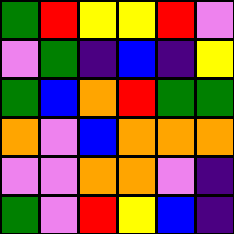[["green", "red", "yellow", "yellow", "red", "violet"], ["violet", "green", "indigo", "blue", "indigo", "yellow"], ["green", "blue", "orange", "red", "green", "green"], ["orange", "violet", "blue", "orange", "orange", "orange"], ["violet", "violet", "orange", "orange", "violet", "indigo"], ["green", "violet", "red", "yellow", "blue", "indigo"]]